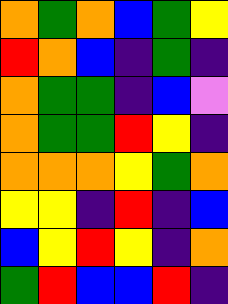[["orange", "green", "orange", "blue", "green", "yellow"], ["red", "orange", "blue", "indigo", "green", "indigo"], ["orange", "green", "green", "indigo", "blue", "violet"], ["orange", "green", "green", "red", "yellow", "indigo"], ["orange", "orange", "orange", "yellow", "green", "orange"], ["yellow", "yellow", "indigo", "red", "indigo", "blue"], ["blue", "yellow", "red", "yellow", "indigo", "orange"], ["green", "red", "blue", "blue", "red", "indigo"]]